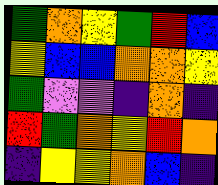[["green", "orange", "yellow", "green", "red", "blue"], ["yellow", "blue", "blue", "orange", "orange", "yellow"], ["green", "violet", "violet", "indigo", "orange", "indigo"], ["red", "green", "orange", "yellow", "red", "orange"], ["indigo", "yellow", "yellow", "orange", "blue", "indigo"]]